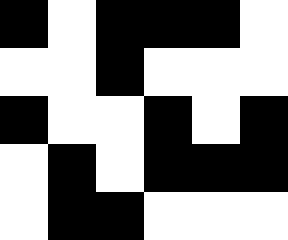[["black", "white", "black", "black", "black", "white"], ["white", "white", "black", "white", "white", "white"], ["black", "white", "white", "black", "white", "black"], ["white", "black", "white", "black", "black", "black"], ["white", "black", "black", "white", "white", "white"]]